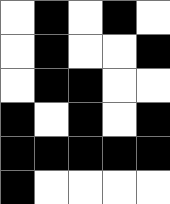[["white", "black", "white", "black", "white"], ["white", "black", "white", "white", "black"], ["white", "black", "black", "white", "white"], ["black", "white", "black", "white", "black"], ["black", "black", "black", "black", "black"], ["black", "white", "white", "white", "white"]]